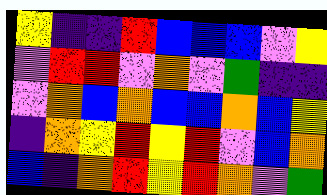[["yellow", "indigo", "indigo", "red", "blue", "blue", "blue", "violet", "yellow"], ["violet", "red", "red", "violet", "orange", "violet", "green", "indigo", "indigo"], ["violet", "orange", "blue", "orange", "blue", "blue", "orange", "blue", "yellow"], ["indigo", "orange", "yellow", "red", "yellow", "red", "violet", "blue", "orange"], ["blue", "indigo", "orange", "red", "yellow", "red", "orange", "violet", "green"]]